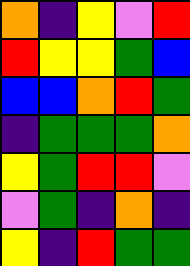[["orange", "indigo", "yellow", "violet", "red"], ["red", "yellow", "yellow", "green", "blue"], ["blue", "blue", "orange", "red", "green"], ["indigo", "green", "green", "green", "orange"], ["yellow", "green", "red", "red", "violet"], ["violet", "green", "indigo", "orange", "indigo"], ["yellow", "indigo", "red", "green", "green"]]